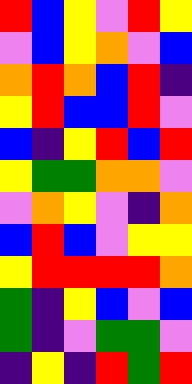[["red", "blue", "yellow", "violet", "red", "yellow"], ["violet", "blue", "yellow", "orange", "violet", "blue"], ["orange", "red", "orange", "blue", "red", "indigo"], ["yellow", "red", "blue", "blue", "red", "violet"], ["blue", "indigo", "yellow", "red", "blue", "red"], ["yellow", "green", "green", "orange", "orange", "violet"], ["violet", "orange", "yellow", "violet", "indigo", "orange"], ["blue", "red", "blue", "violet", "yellow", "yellow"], ["yellow", "red", "red", "red", "red", "orange"], ["green", "indigo", "yellow", "blue", "violet", "blue"], ["green", "indigo", "violet", "green", "green", "violet"], ["indigo", "yellow", "indigo", "red", "green", "red"]]